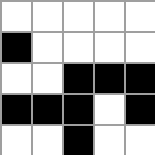[["white", "white", "white", "white", "white"], ["black", "white", "white", "white", "white"], ["white", "white", "black", "black", "black"], ["black", "black", "black", "white", "black"], ["white", "white", "black", "white", "white"]]